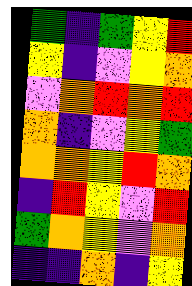[["green", "indigo", "green", "yellow", "red"], ["yellow", "indigo", "violet", "yellow", "orange"], ["violet", "orange", "red", "orange", "red"], ["orange", "indigo", "violet", "yellow", "green"], ["orange", "orange", "yellow", "red", "orange"], ["indigo", "red", "yellow", "violet", "red"], ["green", "orange", "yellow", "violet", "orange"], ["indigo", "indigo", "orange", "indigo", "yellow"]]